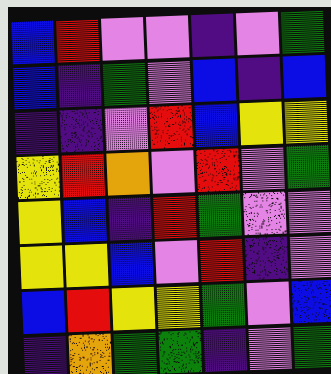[["blue", "red", "violet", "violet", "indigo", "violet", "green"], ["blue", "indigo", "green", "violet", "blue", "indigo", "blue"], ["indigo", "indigo", "violet", "red", "blue", "yellow", "yellow"], ["yellow", "red", "orange", "violet", "red", "violet", "green"], ["yellow", "blue", "indigo", "red", "green", "violet", "violet"], ["yellow", "yellow", "blue", "violet", "red", "indigo", "violet"], ["blue", "red", "yellow", "yellow", "green", "violet", "blue"], ["indigo", "orange", "green", "green", "indigo", "violet", "green"]]